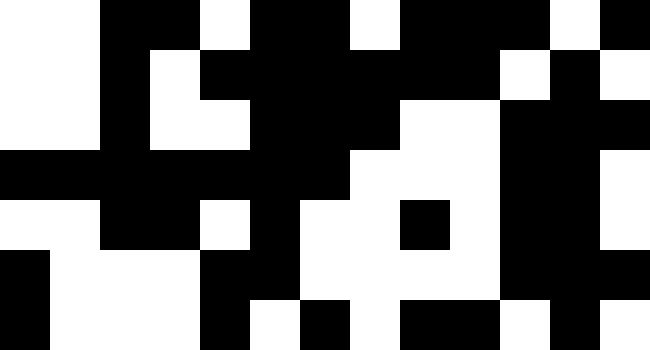[["white", "white", "black", "black", "white", "black", "black", "white", "black", "black", "black", "white", "black"], ["white", "white", "black", "white", "black", "black", "black", "black", "black", "black", "white", "black", "white"], ["white", "white", "black", "white", "white", "black", "black", "black", "white", "white", "black", "black", "black"], ["black", "black", "black", "black", "black", "black", "black", "white", "white", "white", "black", "black", "white"], ["white", "white", "black", "black", "white", "black", "white", "white", "black", "white", "black", "black", "white"], ["black", "white", "white", "white", "black", "black", "white", "white", "white", "white", "black", "black", "black"], ["black", "white", "white", "white", "black", "white", "black", "white", "black", "black", "white", "black", "white"]]